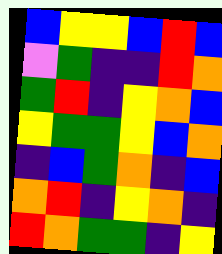[["blue", "yellow", "yellow", "blue", "red", "blue"], ["violet", "green", "indigo", "indigo", "red", "orange"], ["green", "red", "indigo", "yellow", "orange", "blue"], ["yellow", "green", "green", "yellow", "blue", "orange"], ["indigo", "blue", "green", "orange", "indigo", "blue"], ["orange", "red", "indigo", "yellow", "orange", "indigo"], ["red", "orange", "green", "green", "indigo", "yellow"]]